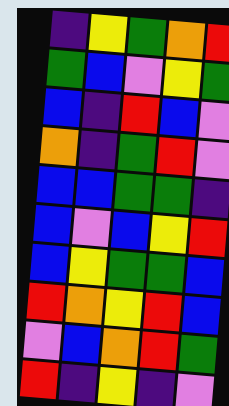[["indigo", "yellow", "green", "orange", "red"], ["green", "blue", "violet", "yellow", "green"], ["blue", "indigo", "red", "blue", "violet"], ["orange", "indigo", "green", "red", "violet"], ["blue", "blue", "green", "green", "indigo"], ["blue", "violet", "blue", "yellow", "red"], ["blue", "yellow", "green", "green", "blue"], ["red", "orange", "yellow", "red", "blue"], ["violet", "blue", "orange", "red", "green"], ["red", "indigo", "yellow", "indigo", "violet"]]